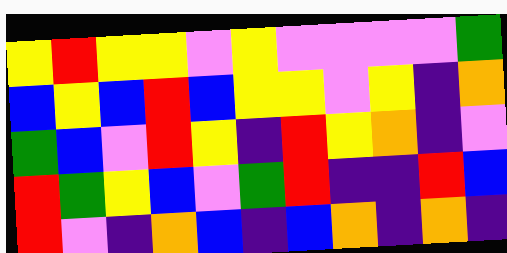[["yellow", "red", "yellow", "yellow", "violet", "yellow", "violet", "violet", "violet", "violet", "green"], ["blue", "yellow", "blue", "red", "blue", "yellow", "yellow", "violet", "yellow", "indigo", "orange"], ["green", "blue", "violet", "red", "yellow", "indigo", "red", "yellow", "orange", "indigo", "violet"], ["red", "green", "yellow", "blue", "violet", "green", "red", "indigo", "indigo", "red", "blue"], ["red", "violet", "indigo", "orange", "blue", "indigo", "blue", "orange", "indigo", "orange", "indigo"]]